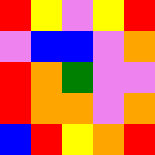[["red", "yellow", "violet", "yellow", "red"], ["violet", "blue", "blue", "violet", "orange"], ["red", "orange", "green", "violet", "violet"], ["red", "orange", "orange", "violet", "orange"], ["blue", "red", "yellow", "orange", "red"]]